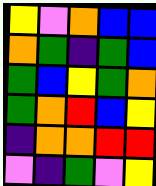[["yellow", "violet", "orange", "blue", "blue"], ["orange", "green", "indigo", "green", "blue"], ["green", "blue", "yellow", "green", "orange"], ["green", "orange", "red", "blue", "yellow"], ["indigo", "orange", "orange", "red", "red"], ["violet", "indigo", "green", "violet", "yellow"]]